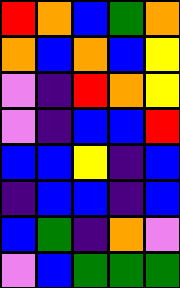[["red", "orange", "blue", "green", "orange"], ["orange", "blue", "orange", "blue", "yellow"], ["violet", "indigo", "red", "orange", "yellow"], ["violet", "indigo", "blue", "blue", "red"], ["blue", "blue", "yellow", "indigo", "blue"], ["indigo", "blue", "blue", "indigo", "blue"], ["blue", "green", "indigo", "orange", "violet"], ["violet", "blue", "green", "green", "green"]]